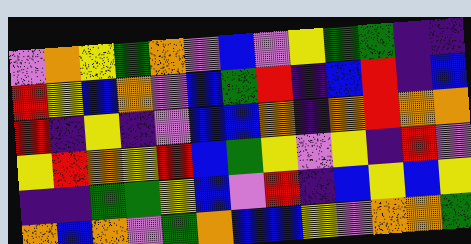[["violet", "orange", "yellow", "green", "orange", "violet", "blue", "violet", "yellow", "green", "green", "indigo", "indigo"], ["red", "yellow", "blue", "orange", "violet", "blue", "green", "red", "indigo", "blue", "red", "indigo", "blue"], ["red", "indigo", "yellow", "indigo", "violet", "blue", "blue", "orange", "indigo", "orange", "red", "orange", "orange"], ["yellow", "red", "orange", "yellow", "red", "blue", "green", "yellow", "violet", "yellow", "indigo", "red", "violet"], ["indigo", "indigo", "green", "green", "yellow", "blue", "violet", "red", "indigo", "blue", "yellow", "blue", "yellow"], ["orange", "blue", "orange", "violet", "green", "orange", "blue", "blue", "yellow", "violet", "orange", "orange", "green"]]